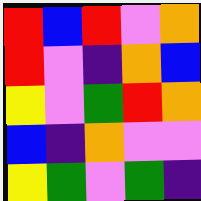[["red", "blue", "red", "violet", "orange"], ["red", "violet", "indigo", "orange", "blue"], ["yellow", "violet", "green", "red", "orange"], ["blue", "indigo", "orange", "violet", "violet"], ["yellow", "green", "violet", "green", "indigo"]]